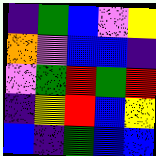[["indigo", "green", "blue", "violet", "yellow"], ["orange", "violet", "blue", "blue", "indigo"], ["violet", "green", "red", "green", "red"], ["indigo", "yellow", "red", "blue", "yellow"], ["blue", "indigo", "green", "blue", "blue"]]